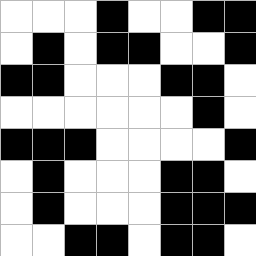[["white", "white", "white", "black", "white", "white", "black", "black"], ["white", "black", "white", "black", "black", "white", "white", "black"], ["black", "black", "white", "white", "white", "black", "black", "white"], ["white", "white", "white", "white", "white", "white", "black", "white"], ["black", "black", "black", "white", "white", "white", "white", "black"], ["white", "black", "white", "white", "white", "black", "black", "white"], ["white", "black", "white", "white", "white", "black", "black", "black"], ["white", "white", "black", "black", "white", "black", "black", "white"]]